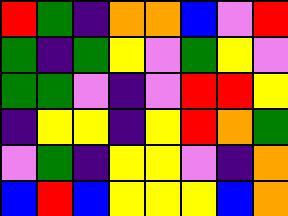[["red", "green", "indigo", "orange", "orange", "blue", "violet", "red"], ["green", "indigo", "green", "yellow", "violet", "green", "yellow", "violet"], ["green", "green", "violet", "indigo", "violet", "red", "red", "yellow"], ["indigo", "yellow", "yellow", "indigo", "yellow", "red", "orange", "green"], ["violet", "green", "indigo", "yellow", "yellow", "violet", "indigo", "orange"], ["blue", "red", "blue", "yellow", "yellow", "yellow", "blue", "orange"]]